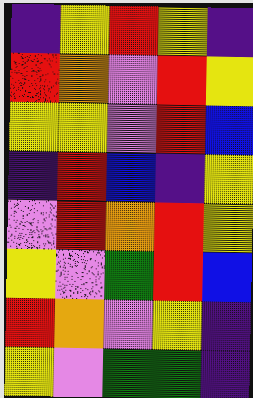[["indigo", "yellow", "red", "yellow", "indigo"], ["red", "orange", "violet", "red", "yellow"], ["yellow", "yellow", "violet", "red", "blue"], ["indigo", "red", "blue", "indigo", "yellow"], ["violet", "red", "orange", "red", "yellow"], ["yellow", "violet", "green", "red", "blue"], ["red", "orange", "violet", "yellow", "indigo"], ["yellow", "violet", "green", "green", "indigo"]]